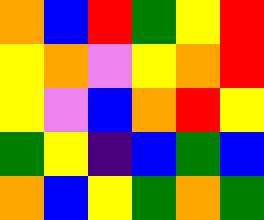[["orange", "blue", "red", "green", "yellow", "red"], ["yellow", "orange", "violet", "yellow", "orange", "red"], ["yellow", "violet", "blue", "orange", "red", "yellow"], ["green", "yellow", "indigo", "blue", "green", "blue"], ["orange", "blue", "yellow", "green", "orange", "green"]]